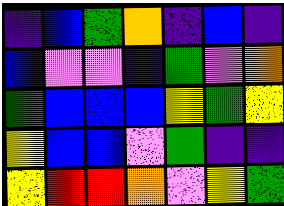[["indigo", "blue", "green", "orange", "indigo", "blue", "indigo"], ["blue", "violet", "violet", "indigo", "green", "violet", "orange"], ["green", "blue", "blue", "blue", "yellow", "green", "yellow"], ["yellow", "blue", "blue", "violet", "green", "indigo", "indigo"], ["yellow", "red", "red", "orange", "violet", "yellow", "green"]]